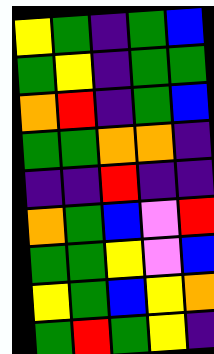[["yellow", "green", "indigo", "green", "blue"], ["green", "yellow", "indigo", "green", "green"], ["orange", "red", "indigo", "green", "blue"], ["green", "green", "orange", "orange", "indigo"], ["indigo", "indigo", "red", "indigo", "indigo"], ["orange", "green", "blue", "violet", "red"], ["green", "green", "yellow", "violet", "blue"], ["yellow", "green", "blue", "yellow", "orange"], ["green", "red", "green", "yellow", "indigo"]]